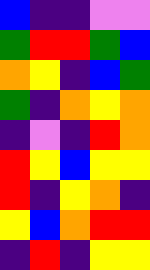[["blue", "indigo", "indigo", "violet", "violet"], ["green", "red", "red", "green", "blue"], ["orange", "yellow", "indigo", "blue", "green"], ["green", "indigo", "orange", "yellow", "orange"], ["indigo", "violet", "indigo", "red", "orange"], ["red", "yellow", "blue", "yellow", "yellow"], ["red", "indigo", "yellow", "orange", "indigo"], ["yellow", "blue", "orange", "red", "red"], ["indigo", "red", "indigo", "yellow", "yellow"]]